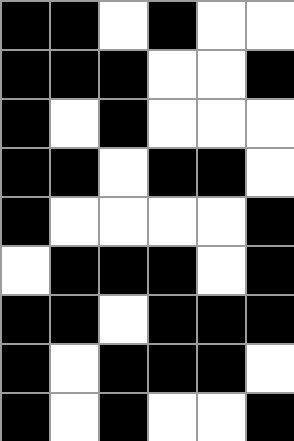[["black", "black", "white", "black", "white", "white"], ["black", "black", "black", "white", "white", "black"], ["black", "white", "black", "white", "white", "white"], ["black", "black", "white", "black", "black", "white"], ["black", "white", "white", "white", "white", "black"], ["white", "black", "black", "black", "white", "black"], ["black", "black", "white", "black", "black", "black"], ["black", "white", "black", "black", "black", "white"], ["black", "white", "black", "white", "white", "black"]]